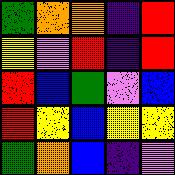[["green", "orange", "orange", "indigo", "red"], ["yellow", "violet", "red", "indigo", "red"], ["red", "blue", "green", "violet", "blue"], ["red", "yellow", "blue", "yellow", "yellow"], ["green", "orange", "blue", "indigo", "violet"]]